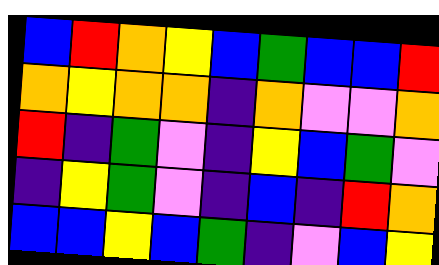[["blue", "red", "orange", "yellow", "blue", "green", "blue", "blue", "red"], ["orange", "yellow", "orange", "orange", "indigo", "orange", "violet", "violet", "orange"], ["red", "indigo", "green", "violet", "indigo", "yellow", "blue", "green", "violet"], ["indigo", "yellow", "green", "violet", "indigo", "blue", "indigo", "red", "orange"], ["blue", "blue", "yellow", "blue", "green", "indigo", "violet", "blue", "yellow"]]